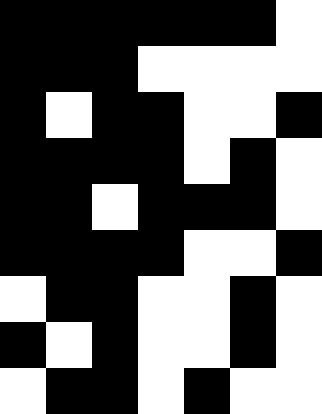[["black", "black", "black", "black", "black", "black", "white"], ["black", "black", "black", "white", "white", "white", "white"], ["black", "white", "black", "black", "white", "white", "black"], ["black", "black", "black", "black", "white", "black", "white"], ["black", "black", "white", "black", "black", "black", "white"], ["black", "black", "black", "black", "white", "white", "black"], ["white", "black", "black", "white", "white", "black", "white"], ["black", "white", "black", "white", "white", "black", "white"], ["white", "black", "black", "white", "black", "white", "white"]]